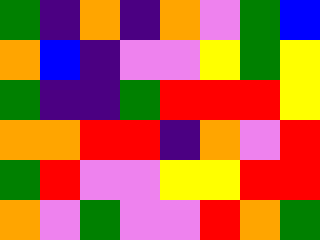[["green", "indigo", "orange", "indigo", "orange", "violet", "green", "blue"], ["orange", "blue", "indigo", "violet", "violet", "yellow", "green", "yellow"], ["green", "indigo", "indigo", "green", "red", "red", "red", "yellow"], ["orange", "orange", "red", "red", "indigo", "orange", "violet", "red"], ["green", "red", "violet", "violet", "yellow", "yellow", "red", "red"], ["orange", "violet", "green", "violet", "violet", "red", "orange", "green"]]